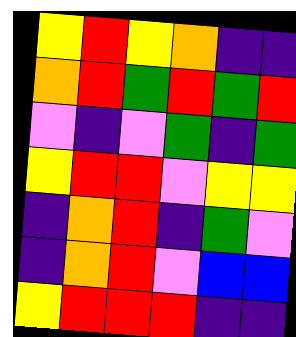[["yellow", "red", "yellow", "orange", "indigo", "indigo"], ["orange", "red", "green", "red", "green", "red"], ["violet", "indigo", "violet", "green", "indigo", "green"], ["yellow", "red", "red", "violet", "yellow", "yellow"], ["indigo", "orange", "red", "indigo", "green", "violet"], ["indigo", "orange", "red", "violet", "blue", "blue"], ["yellow", "red", "red", "red", "indigo", "indigo"]]